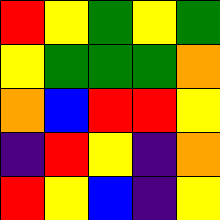[["red", "yellow", "green", "yellow", "green"], ["yellow", "green", "green", "green", "orange"], ["orange", "blue", "red", "red", "yellow"], ["indigo", "red", "yellow", "indigo", "orange"], ["red", "yellow", "blue", "indigo", "yellow"]]